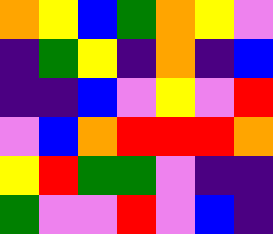[["orange", "yellow", "blue", "green", "orange", "yellow", "violet"], ["indigo", "green", "yellow", "indigo", "orange", "indigo", "blue"], ["indigo", "indigo", "blue", "violet", "yellow", "violet", "red"], ["violet", "blue", "orange", "red", "red", "red", "orange"], ["yellow", "red", "green", "green", "violet", "indigo", "indigo"], ["green", "violet", "violet", "red", "violet", "blue", "indigo"]]